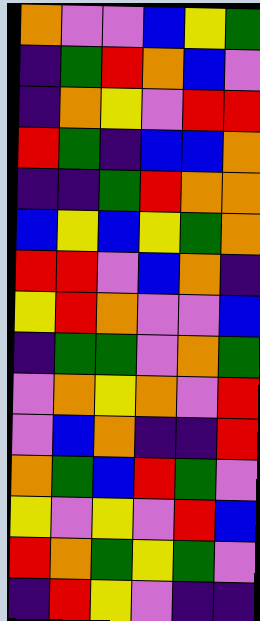[["orange", "violet", "violet", "blue", "yellow", "green"], ["indigo", "green", "red", "orange", "blue", "violet"], ["indigo", "orange", "yellow", "violet", "red", "red"], ["red", "green", "indigo", "blue", "blue", "orange"], ["indigo", "indigo", "green", "red", "orange", "orange"], ["blue", "yellow", "blue", "yellow", "green", "orange"], ["red", "red", "violet", "blue", "orange", "indigo"], ["yellow", "red", "orange", "violet", "violet", "blue"], ["indigo", "green", "green", "violet", "orange", "green"], ["violet", "orange", "yellow", "orange", "violet", "red"], ["violet", "blue", "orange", "indigo", "indigo", "red"], ["orange", "green", "blue", "red", "green", "violet"], ["yellow", "violet", "yellow", "violet", "red", "blue"], ["red", "orange", "green", "yellow", "green", "violet"], ["indigo", "red", "yellow", "violet", "indigo", "indigo"]]